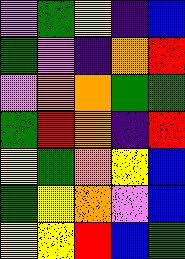[["violet", "green", "yellow", "indigo", "blue"], ["green", "violet", "indigo", "orange", "red"], ["violet", "orange", "orange", "green", "green"], ["green", "red", "orange", "indigo", "red"], ["yellow", "green", "orange", "yellow", "blue"], ["green", "yellow", "orange", "violet", "blue"], ["yellow", "yellow", "red", "blue", "green"]]